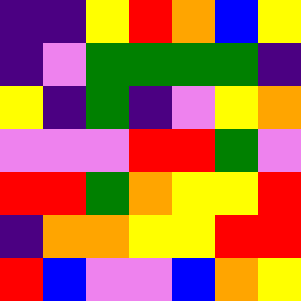[["indigo", "indigo", "yellow", "red", "orange", "blue", "yellow"], ["indigo", "violet", "green", "green", "green", "green", "indigo"], ["yellow", "indigo", "green", "indigo", "violet", "yellow", "orange"], ["violet", "violet", "violet", "red", "red", "green", "violet"], ["red", "red", "green", "orange", "yellow", "yellow", "red"], ["indigo", "orange", "orange", "yellow", "yellow", "red", "red"], ["red", "blue", "violet", "violet", "blue", "orange", "yellow"]]